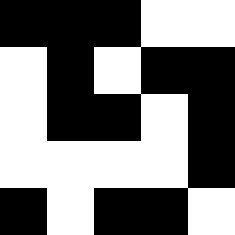[["black", "black", "black", "white", "white"], ["white", "black", "white", "black", "black"], ["white", "black", "black", "white", "black"], ["white", "white", "white", "white", "black"], ["black", "white", "black", "black", "white"]]